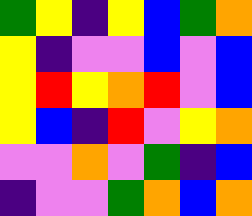[["green", "yellow", "indigo", "yellow", "blue", "green", "orange"], ["yellow", "indigo", "violet", "violet", "blue", "violet", "blue"], ["yellow", "red", "yellow", "orange", "red", "violet", "blue"], ["yellow", "blue", "indigo", "red", "violet", "yellow", "orange"], ["violet", "violet", "orange", "violet", "green", "indigo", "blue"], ["indigo", "violet", "violet", "green", "orange", "blue", "orange"]]